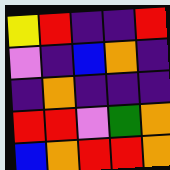[["yellow", "red", "indigo", "indigo", "red"], ["violet", "indigo", "blue", "orange", "indigo"], ["indigo", "orange", "indigo", "indigo", "indigo"], ["red", "red", "violet", "green", "orange"], ["blue", "orange", "red", "red", "orange"]]